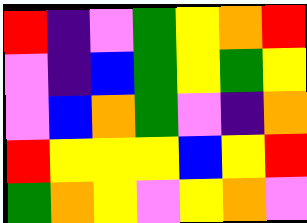[["red", "indigo", "violet", "green", "yellow", "orange", "red"], ["violet", "indigo", "blue", "green", "yellow", "green", "yellow"], ["violet", "blue", "orange", "green", "violet", "indigo", "orange"], ["red", "yellow", "yellow", "yellow", "blue", "yellow", "red"], ["green", "orange", "yellow", "violet", "yellow", "orange", "violet"]]